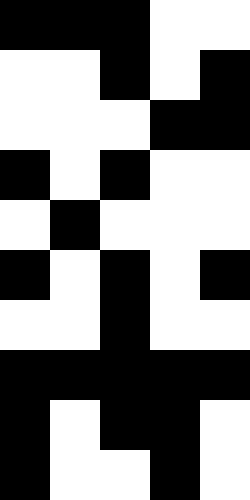[["black", "black", "black", "white", "white"], ["white", "white", "black", "white", "black"], ["white", "white", "white", "black", "black"], ["black", "white", "black", "white", "white"], ["white", "black", "white", "white", "white"], ["black", "white", "black", "white", "black"], ["white", "white", "black", "white", "white"], ["black", "black", "black", "black", "black"], ["black", "white", "black", "black", "white"], ["black", "white", "white", "black", "white"]]